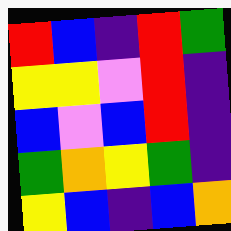[["red", "blue", "indigo", "red", "green"], ["yellow", "yellow", "violet", "red", "indigo"], ["blue", "violet", "blue", "red", "indigo"], ["green", "orange", "yellow", "green", "indigo"], ["yellow", "blue", "indigo", "blue", "orange"]]